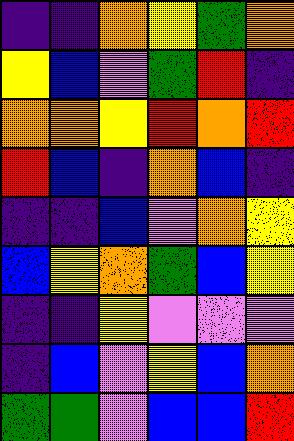[["indigo", "indigo", "orange", "yellow", "green", "orange"], ["yellow", "blue", "violet", "green", "red", "indigo"], ["orange", "orange", "yellow", "red", "orange", "red"], ["red", "blue", "indigo", "orange", "blue", "indigo"], ["indigo", "indigo", "blue", "violet", "orange", "yellow"], ["blue", "yellow", "orange", "green", "blue", "yellow"], ["indigo", "indigo", "yellow", "violet", "violet", "violet"], ["indigo", "blue", "violet", "yellow", "blue", "orange"], ["green", "green", "violet", "blue", "blue", "red"]]